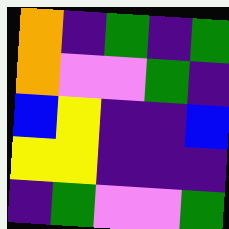[["orange", "indigo", "green", "indigo", "green"], ["orange", "violet", "violet", "green", "indigo"], ["blue", "yellow", "indigo", "indigo", "blue"], ["yellow", "yellow", "indigo", "indigo", "indigo"], ["indigo", "green", "violet", "violet", "green"]]